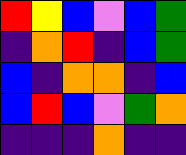[["red", "yellow", "blue", "violet", "blue", "green"], ["indigo", "orange", "red", "indigo", "blue", "green"], ["blue", "indigo", "orange", "orange", "indigo", "blue"], ["blue", "red", "blue", "violet", "green", "orange"], ["indigo", "indigo", "indigo", "orange", "indigo", "indigo"]]